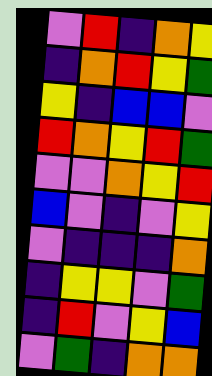[["violet", "red", "indigo", "orange", "yellow"], ["indigo", "orange", "red", "yellow", "green"], ["yellow", "indigo", "blue", "blue", "violet"], ["red", "orange", "yellow", "red", "green"], ["violet", "violet", "orange", "yellow", "red"], ["blue", "violet", "indigo", "violet", "yellow"], ["violet", "indigo", "indigo", "indigo", "orange"], ["indigo", "yellow", "yellow", "violet", "green"], ["indigo", "red", "violet", "yellow", "blue"], ["violet", "green", "indigo", "orange", "orange"]]